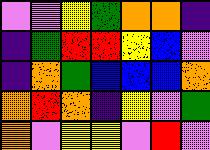[["violet", "violet", "yellow", "green", "orange", "orange", "indigo"], ["indigo", "green", "red", "red", "yellow", "blue", "violet"], ["indigo", "orange", "green", "blue", "blue", "blue", "orange"], ["orange", "red", "orange", "indigo", "yellow", "violet", "green"], ["orange", "violet", "yellow", "yellow", "violet", "red", "violet"]]